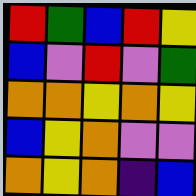[["red", "green", "blue", "red", "yellow"], ["blue", "violet", "red", "violet", "green"], ["orange", "orange", "yellow", "orange", "yellow"], ["blue", "yellow", "orange", "violet", "violet"], ["orange", "yellow", "orange", "indigo", "blue"]]